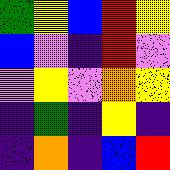[["green", "yellow", "blue", "red", "yellow"], ["blue", "violet", "indigo", "red", "violet"], ["violet", "yellow", "violet", "orange", "yellow"], ["indigo", "green", "indigo", "yellow", "indigo"], ["indigo", "orange", "indigo", "blue", "red"]]